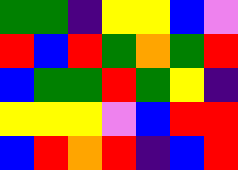[["green", "green", "indigo", "yellow", "yellow", "blue", "violet"], ["red", "blue", "red", "green", "orange", "green", "red"], ["blue", "green", "green", "red", "green", "yellow", "indigo"], ["yellow", "yellow", "yellow", "violet", "blue", "red", "red"], ["blue", "red", "orange", "red", "indigo", "blue", "red"]]